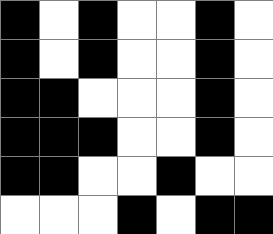[["black", "white", "black", "white", "white", "black", "white"], ["black", "white", "black", "white", "white", "black", "white"], ["black", "black", "white", "white", "white", "black", "white"], ["black", "black", "black", "white", "white", "black", "white"], ["black", "black", "white", "white", "black", "white", "white"], ["white", "white", "white", "black", "white", "black", "black"]]